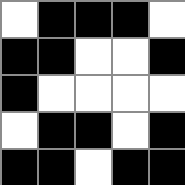[["white", "black", "black", "black", "white"], ["black", "black", "white", "white", "black"], ["black", "white", "white", "white", "white"], ["white", "black", "black", "white", "black"], ["black", "black", "white", "black", "black"]]